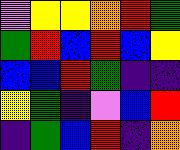[["violet", "yellow", "yellow", "orange", "red", "green"], ["green", "red", "blue", "red", "blue", "yellow"], ["blue", "blue", "red", "green", "indigo", "indigo"], ["yellow", "green", "indigo", "violet", "blue", "red"], ["indigo", "green", "blue", "red", "indigo", "orange"]]